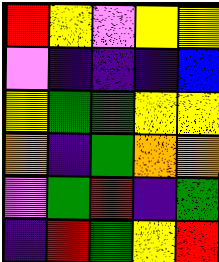[["red", "yellow", "violet", "yellow", "yellow"], ["violet", "indigo", "indigo", "indigo", "blue"], ["yellow", "green", "green", "yellow", "yellow"], ["orange", "indigo", "green", "orange", "orange"], ["violet", "green", "red", "indigo", "green"], ["indigo", "red", "green", "yellow", "red"]]